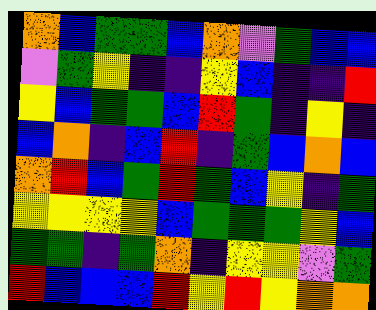[["orange", "blue", "green", "green", "blue", "orange", "violet", "green", "blue", "blue"], ["violet", "green", "yellow", "indigo", "indigo", "yellow", "blue", "indigo", "indigo", "red"], ["yellow", "blue", "green", "green", "blue", "red", "green", "indigo", "yellow", "indigo"], ["blue", "orange", "indigo", "blue", "red", "indigo", "green", "blue", "orange", "blue"], ["orange", "red", "blue", "green", "red", "green", "blue", "yellow", "indigo", "green"], ["yellow", "yellow", "yellow", "yellow", "blue", "green", "green", "green", "yellow", "blue"], ["green", "green", "indigo", "green", "orange", "indigo", "yellow", "yellow", "violet", "green"], ["red", "blue", "blue", "blue", "red", "yellow", "red", "yellow", "orange", "orange"]]